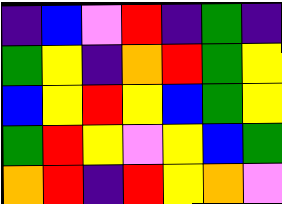[["indigo", "blue", "violet", "red", "indigo", "green", "indigo"], ["green", "yellow", "indigo", "orange", "red", "green", "yellow"], ["blue", "yellow", "red", "yellow", "blue", "green", "yellow"], ["green", "red", "yellow", "violet", "yellow", "blue", "green"], ["orange", "red", "indigo", "red", "yellow", "orange", "violet"]]